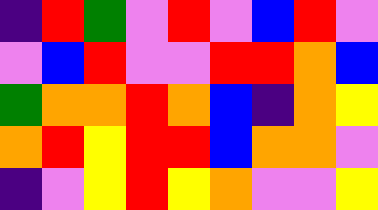[["indigo", "red", "green", "violet", "red", "violet", "blue", "red", "violet"], ["violet", "blue", "red", "violet", "violet", "red", "red", "orange", "blue"], ["green", "orange", "orange", "red", "orange", "blue", "indigo", "orange", "yellow"], ["orange", "red", "yellow", "red", "red", "blue", "orange", "orange", "violet"], ["indigo", "violet", "yellow", "red", "yellow", "orange", "violet", "violet", "yellow"]]